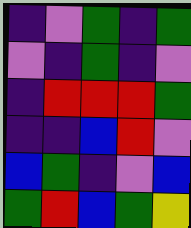[["indigo", "violet", "green", "indigo", "green"], ["violet", "indigo", "green", "indigo", "violet"], ["indigo", "red", "red", "red", "green"], ["indigo", "indigo", "blue", "red", "violet"], ["blue", "green", "indigo", "violet", "blue"], ["green", "red", "blue", "green", "yellow"]]